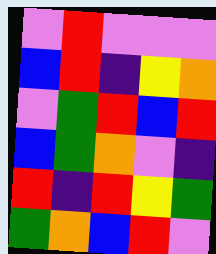[["violet", "red", "violet", "violet", "violet"], ["blue", "red", "indigo", "yellow", "orange"], ["violet", "green", "red", "blue", "red"], ["blue", "green", "orange", "violet", "indigo"], ["red", "indigo", "red", "yellow", "green"], ["green", "orange", "blue", "red", "violet"]]